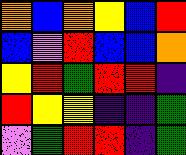[["orange", "blue", "orange", "yellow", "blue", "red"], ["blue", "violet", "red", "blue", "blue", "orange"], ["yellow", "red", "green", "red", "red", "indigo"], ["red", "yellow", "yellow", "indigo", "indigo", "green"], ["violet", "green", "red", "red", "indigo", "green"]]